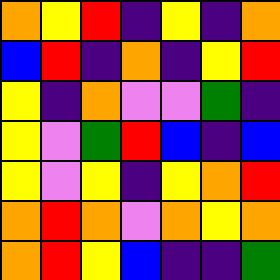[["orange", "yellow", "red", "indigo", "yellow", "indigo", "orange"], ["blue", "red", "indigo", "orange", "indigo", "yellow", "red"], ["yellow", "indigo", "orange", "violet", "violet", "green", "indigo"], ["yellow", "violet", "green", "red", "blue", "indigo", "blue"], ["yellow", "violet", "yellow", "indigo", "yellow", "orange", "red"], ["orange", "red", "orange", "violet", "orange", "yellow", "orange"], ["orange", "red", "yellow", "blue", "indigo", "indigo", "green"]]